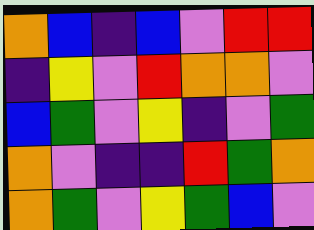[["orange", "blue", "indigo", "blue", "violet", "red", "red"], ["indigo", "yellow", "violet", "red", "orange", "orange", "violet"], ["blue", "green", "violet", "yellow", "indigo", "violet", "green"], ["orange", "violet", "indigo", "indigo", "red", "green", "orange"], ["orange", "green", "violet", "yellow", "green", "blue", "violet"]]